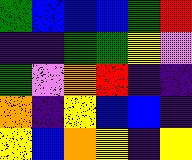[["green", "blue", "blue", "blue", "green", "red"], ["indigo", "indigo", "green", "green", "yellow", "violet"], ["green", "violet", "orange", "red", "indigo", "indigo"], ["orange", "indigo", "yellow", "blue", "blue", "indigo"], ["yellow", "blue", "orange", "yellow", "indigo", "yellow"]]